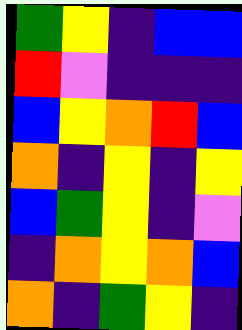[["green", "yellow", "indigo", "blue", "blue"], ["red", "violet", "indigo", "indigo", "indigo"], ["blue", "yellow", "orange", "red", "blue"], ["orange", "indigo", "yellow", "indigo", "yellow"], ["blue", "green", "yellow", "indigo", "violet"], ["indigo", "orange", "yellow", "orange", "blue"], ["orange", "indigo", "green", "yellow", "indigo"]]